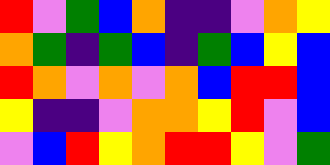[["red", "violet", "green", "blue", "orange", "indigo", "indigo", "violet", "orange", "yellow"], ["orange", "green", "indigo", "green", "blue", "indigo", "green", "blue", "yellow", "blue"], ["red", "orange", "violet", "orange", "violet", "orange", "blue", "red", "red", "blue"], ["yellow", "indigo", "indigo", "violet", "orange", "orange", "yellow", "red", "violet", "blue"], ["violet", "blue", "red", "yellow", "orange", "red", "red", "yellow", "violet", "green"]]